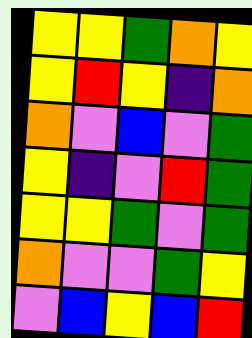[["yellow", "yellow", "green", "orange", "yellow"], ["yellow", "red", "yellow", "indigo", "orange"], ["orange", "violet", "blue", "violet", "green"], ["yellow", "indigo", "violet", "red", "green"], ["yellow", "yellow", "green", "violet", "green"], ["orange", "violet", "violet", "green", "yellow"], ["violet", "blue", "yellow", "blue", "red"]]